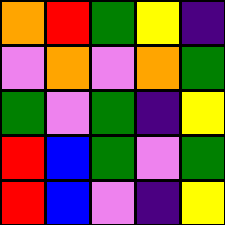[["orange", "red", "green", "yellow", "indigo"], ["violet", "orange", "violet", "orange", "green"], ["green", "violet", "green", "indigo", "yellow"], ["red", "blue", "green", "violet", "green"], ["red", "blue", "violet", "indigo", "yellow"]]